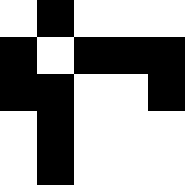[["white", "black", "white", "white", "white"], ["black", "white", "black", "black", "black"], ["black", "black", "white", "white", "black"], ["white", "black", "white", "white", "white"], ["white", "black", "white", "white", "white"]]